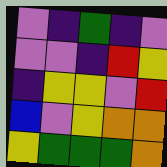[["violet", "indigo", "green", "indigo", "violet"], ["violet", "violet", "indigo", "red", "yellow"], ["indigo", "yellow", "yellow", "violet", "red"], ["blue", "violet", "yellow", "orange", "orange"], ["yellow", "green", "green", "green", "orange"]]